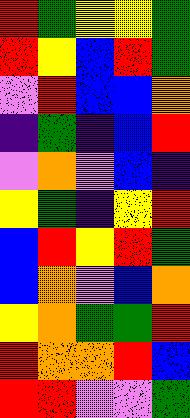[["red", "green", "yellow", "yellow", "green"], ["red", "yellow", "blue", "red", "green"], ["violet", "red", "blue", "blue", "orange"], ["indigo", "green", "indigo", "blue", "red"], ["violet", "orange", "violet", "blue", "indigo"], ["yellow", "green", "indigo", "yellow", "red"], ["blue", "red", "yellow", "red", "green"], ["blue", "orange", "violet", "blue", "orange"], ["yellow", "orange", "green", "green", "red"], ["red", "orange", "orange", "red", "blue"], ["red", "red", "violet", "violet", "green"]]